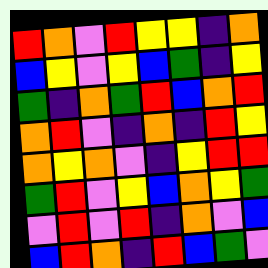[["red", "orange", "violet", "red", "yellow", "yellow", "indigo", "orange"], ["blue", "yellow", "violet", "yellow", "blue", "green", "indigo", "yellow"], ["green", "indigo", "orange", "green", "red", "blue", "orange", "red"], ["orange", "red", "violet", "indigo", "orange", "indigo", "red", "yellow"], ["orange", "yellow", "orange", "violet", "indigo", "yellow", "red", "red"], ["green", "red", "violet", "yellow", "blue", "orange", "yellow", "green"], ["violet", "red", "violet", "red", "indigo", "orange", "violet", "blue"], ["blue", "red", "orange", "indigo", "red", "blue", "green", "violet"]]